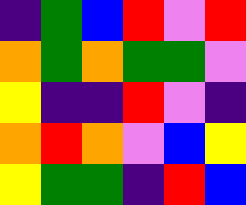[["indigo", "green", "blue", "red", "violet", "red"], ["orange", "green", "orange", "green", "green", "violet"], ["yellow", "indigo", "indigo", "red", "violet", "indigo"], ["orange", "red", "orange", "violet", "blue", "yellow"], ["yellow", "green", "green", "indigo", "red", "blue"]]